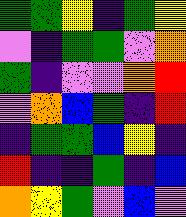[["green", "green", "yellow", "indigo", "green", "yellow"], ["violet", "indigo", "green", "green", "violet", "orange"], ["green", "indigo", "violet", "violet", "orange", "red"], ["violet", "orange", "blue", "green", "indigo", "red"], ["indigo", "green", "green", "blue", "yellow", "indigo"], ["red", "indigo", "indigo", "green", "indigo", "blue"], ["orange", "yellow", "green", "violet", "blue", "violet"]]